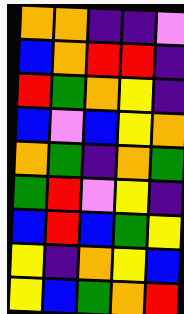[["orange", "orange", "indigo", "indigo", "violet"], ["blue", "orange", "red", "red", "indigo"], ["red", "green", "orange", "yellow", "indigo"], ["blue", "violet", "blue", "yellow", "orange"], ["orange", "green", "indigo", "orange", "green"], ["green", "red", "violet", "yellow", "indigo"], ["blue", "red", "blue", "green", "yellow"], ["yellow", "indigo", "orange", "yellow", "blue"], ["yellow", "blue", "green", "orange", "red"]]